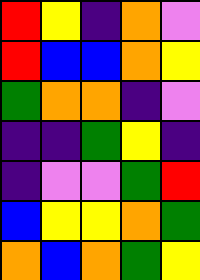[["red", "yellow", "indigo", "orange", "violet"], ["red", "blue", "blue", "orange", "yellow"], ["green", "orange", "orange", "indigo", "violet"], ["indigo", "indigo", "green", "yellow", "indigo"], ["indigo", "violet", "violet", "green", "red"], ["blue", "yellow", "yellow", "orange", "green"], ["orange", "blue", "orange", "green", "yellow"]]